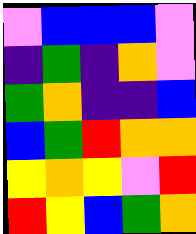[["violet", "blue", "blue", "blue", "violet"], ["indigo", "green", "indigo", "orange", "violet"], ["green", "orange", "indigo", "indigo", "blue"], ["blue", "green", "red", "orange", "orange"], ["yellow", "orange", "yellow", "violet", "red"], ["red", "yellow", "blue", "green", "orange"]]